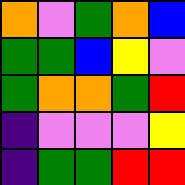[["orange", "violet", "green", "orange", "blue"], ["green", "green", "blue", "yellow", "violet"], ["green", "orange", "orange", "green", "red"], ["indigo", "violet", "violet", "violet", "yellow"], ["indigo", "green", "green", "red", "red"]]